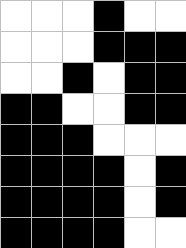[["white", "white", "white", "black", "white", "white"], ["white", "white", "white", "black", "black", "black"], ["white", "white", "black", "white", "black", "black"], ["black", "black", "white", "white", "black", "black"], ["black", "black", "black", "white", "white", "white"], ["black", "black", "black", "black", "white", "black"], ["black", "black", "black", "black", "white", "black"], ["black", "black", "black", "black", "white", "white"]]